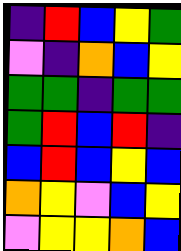[["indigo", "red", "blue", "yellow", "green"], ["violet", "indigo", "orange", "blue", "yellow"], ["green", "green", "indigo", "green", "green"], ["green", "red", "blue", "red", "indigo"], ["blue", "red", "blue", "yellow", "blue"], ["orange", "yellow", "violet", "blue", "yellow"], ["violet", "yellow", "yellow", "orange", "blue"]]